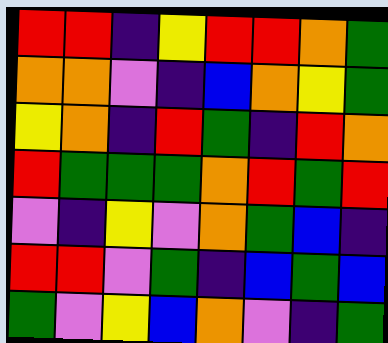[["red", "red", "indigo", "yellow", "red", "red", "orange", "green"], ["orange", "orange", "violet", "indigo", "blue", "orange", "yellow", "green"], ["yellow", "orange", "indigo", "red", "green", "indigo", "red", "orange"], ["red", "green", "green", "green", "orange", "red", "green", "red"], ["violet", "indigo", "yellow", "violet", "orange", "green", "blue", "indigo"], ["red", "red", "violet", "green", "indigo", "blue", "green", "blue"], ["green", "violet", "yellow", "blue", "orange", "violet", "indigo", "green"]]